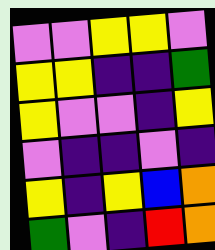[["violet", "violet", "yellow", "yellow", "violet"], ["yellow", "yellow", "indigo", "indigo", "green"], ["yellow", "violet", "violet", "indigo", "yellow"], ["violet", "indigo", "indigo", "violet", "indigo"], ["yellow", "indigo", "yellow", "blue", "orange"], ["green", "violet", "indigo", "red", "orange"]]